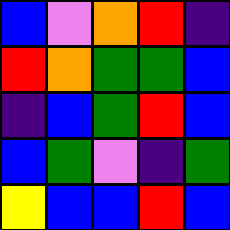[["blue", "violet", "orange", "red", "indigo"], ["red", "orange", "green", "green", "blue"], ["indigo", "blue", "green", "red", "blue"], ["blue", "green", "violet", "indigo", "green"], ["yellow", "blue", "blue", "red", "blue"]]